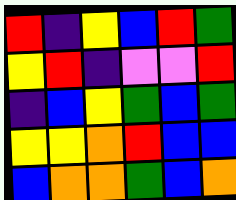[["red", "indigo", "yellow", "blue", "red", "green"], ["yellow", "red", "indigo", "violet", "violet", "red"], ["indigo", "blue", "yellow", "green", "blue", "green"], ["yellow", "yellow", "orange", "red", "blue", "blue"], ["blue", "orange", "orange", "green", "blue", "orange"]]